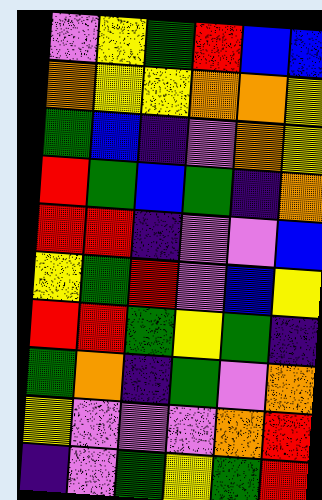[["violet", "yellow", "green", "red", "blue", "blue"], ["orange", "yellow", "yellow", "orange", "orange", "yellow"], ["green", "blue", "indigo", "violet", "orange", "yellow"], ["red", "green", "blue", "green", "indigo", "orange"], ["red", "red", "indigo", "violet", "violet", "blue"], ["yellow", "green", "red", "violet", "blue", "yellow"], ["red", "red", "green", "yellow", "green", "indigo"], ["green", "orange", "indigo", "green", "violet", "orange"], ["yellow", "violet", "violet", "violet", "orange", "red"], ["indigo", "violet", "green", "yellow", "green", "red"]]